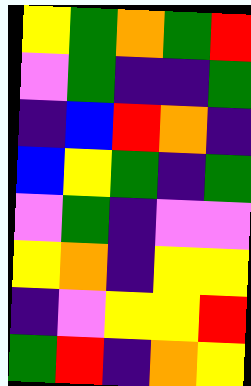[["yellow", "green", "orange", "green", "red"], ["violet", "green", "indigo", "indigo", "green"], ["indigo", "blue", "red", "orange", "indigo"], ["blue", "yellow", "green", "indigo", "green"], ["violet", "green", "indigo", "violet", "violet"], ["yellow", "orange", "indigo", "yellow", "yellow"], ["indigo", "violet", "yellow", "yellow", "red"], ["green", "red", "indigo", "orange", "yellow"]]